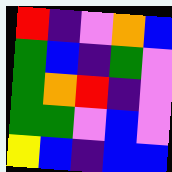[["red", "indigo", "violet", "orange", "blue"], ["green", "blue", "indigo", "green", "violet"], ["green", "orange", "red", "indigo", "violet"], ["green", "green", "violet", "blue", "violet"], ["yellow", "blue", "indigo", "blue", "blue"]]